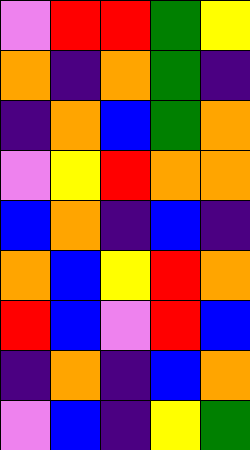[["violet", "red", "red", "green", "yellow"], ["orange", "indigo", "orange", "green", "indigo"], ["indigo", "orange", "blue", "green", "orange"], ["violet", "yellow", "red", "orange", "orange"], ["blue", "orange", "indigo", "blue", "indigo"], ["orange", "blue", "yellow", "red", "orange"], ["red", "blue", "violet", "red", "blue"], ["indigo", "orange", "indigo", "blue", "orange"], ["violet", "blue", "indigo", "yellow", "green"]]